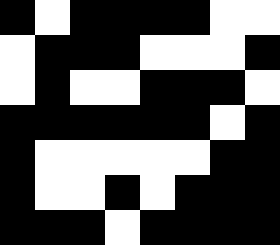[["black", "white", "black", "black", "black", "black", "white", "white"], ["white", "black", "black", "black", "white", "white", "white", "black"], ["white", "black", "white", "white", "black", "black", "black", "white"], ["black", "black", "black", "black", "black", "black", "white", "black"], ["black", "white", "white", "white", "white", "white", "black", "black"], ["black", "white", "white", "black", "white", "black", "black", "black"], ["black", "black", "black", "white", "black", "black", "black", "black"]]